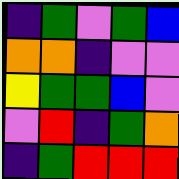[["indigo", "green", "violet", "green", "blue"], ["orange", "orange", "indigo", "violet", "violet"], ["yellow", "green", "green", "blue", "violet"], ["violet", "red", "indigo", "green", "orange"], ["indigo", "green", "red", "red", "red"]]